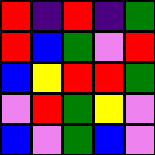[["red", "indigo", "red", "indigo", "green"], ["red", "blue", "green", "violet", "red"], ["blue", "yellow", "red", "red", "green"], ["violet", "red", "green", "yellow", "violet"], ["blue", "violet", "green", "blue", "violet"]]